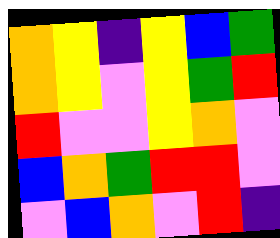[["orange", "yellow", "indigo", "yellow", "blue", "green"], ["orange", "yellow", "violet", "yellow", "green", "red"], ["red", "violet", "violet", "yellow", "orange", "violet"], ["blue", "orange", "green", "red", "red", "violet"], ["violet", "blue", "orange", "violet", "red", "indigo"]]